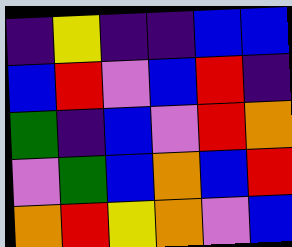[["indigo", "yellow", "indigo", "indigo", "blue", "blue"], ["blue", "red", "violet", "blue", "red", "indigo"], ["green", "indigo", "blue", "violet", "red", "orange"], ["violet", "green", "blue", "orange", "blue", "red"], ["orange", "red", "yellow", "orange", "violet", "blue"]]